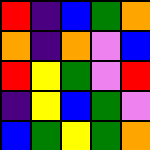[["red", "indigo", "blue", "green", "orange"], ["orange", "indigo", "orange", "violet", "blue"], ["red", "yellow", "green", "violet", "red"], ["indigo", "yellow", "blue", "green", "violet"], ["blue", "green", "yellow", "green", "orange"]]